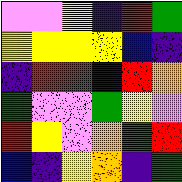[["violet", "violet", "yellow", "indigo", "red", "green"], ["yellow", "yellow", "yellow", "yellow", "blue", "indigo"], ["indigo", "red", "red", "blue", "red", "orange"], ["green", "violet", "violet", "green", "yellow", "violet"], ["red", "yellow", "violet", "orange", "green", "red"], ["blue", "indigo", "yellow", "orange", "indigo", "green"]]